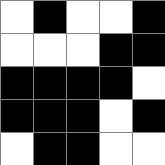[["white", "black", "white", "white", "black"], ["white", "white", "white", "black", "black"], ["black", "black", "black", "black", "white"], ["black", "black", "black", "white", "black"], ["white", "black", "black", "white", "white"]]